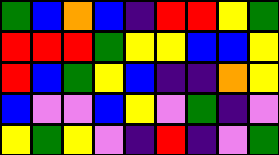[["green", "blue", "orange", "blue", "indigo", "red", "red", "yellow", "green"], ["red", "red", "red", "green", "yellow", "yellow", "blue", "blue", "yellow"], ["red", "blue", "green", "yellow", "blue", "indigo", "indigo", "orange", "yellow"], ["blue", "violet", "violet", "blue", "yellow", "violet", "green", "indigo", "violet"], ["yellow", "green", "yellow", "violet", "indigo", "red", "indigo", "violet", "green"]]